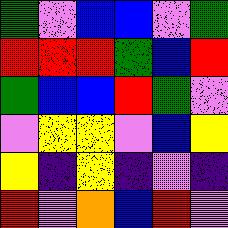[["green", "violet", "blue", "blue", "violet", "green"], ["red", "red", "red", "green", "blue", "red"], ["green", "blue", "blue", "red", "green", "violet"], ["violet", "yellow", "yellow", "violet", "blue", "yellow"], ["yellow", "indigo", "yellow", "indigo", "violet", "indigo"], ["red", "violet", "orange", "blue", "red", "violet"]]